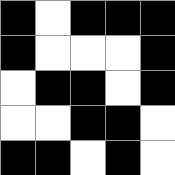[["black", "white", "black", "black", "black"], ["black", "white", "white", "white", "black"], ["white", "black", "black", "white", "black"], ["white", "white", "black", "black", "white"], ["black", "black", "white", "black", "white"]]